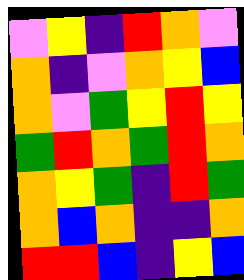[["violet", "yellow", "indigo", "red", "orange", "violet"], ["orange", "indigo", "violet", "orange", "yellow", "blue"], ["orange", "violet", "green", "yellow", "red", "yellow"], ["green", "red", "orange", "green", "red", "orange"], ["orange", "yellow", "green", "indigo", "red", "green"], ["orange", "blue", "orange", "indigo", "indigo", "orange"], ["red", "red", "blue", "indigo", "yellow", "blue"]]